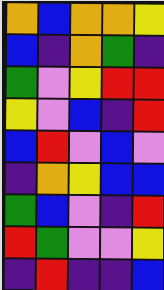[["orange", "blue", "orange", "orange", "yellow"], ["blue", "indigo", "orange", "green", "indigo"], ["green", "violet", "yellow", "red", "red"], ["yellow", "violet", "blue", "indigo", "red"], ["blue", "red", "violet", "blue", "violet"], ["indigo", "orange", "yellow", "blue", "blue"], ["green", "blue", "violet", "indigo", "red"], ["red", "green", "violet", "violet", "yellow"], ["indigo", "red", "indigo", "indigo", "blue"]]